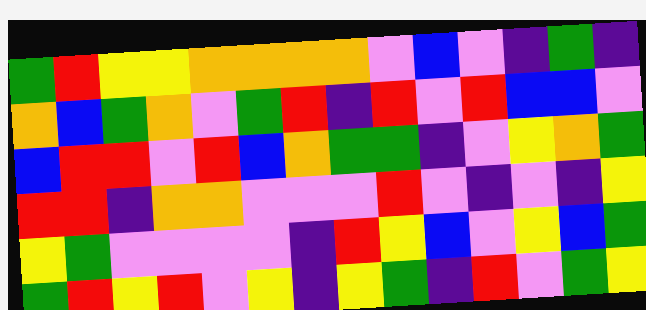[["green", "red", "yellow", "yellow", "orange", "orange", "orange", "orange", "violet", "blue", "violet", "indigo", "green", "indigo"], ["orange", "blue", "green", "orange", "violet", "green", "red", "indigo", "red", "violet", "red", "blue", "blue", "violet"], ["blue", "red", "red", "violet", "red", "blue", "orange", "green", "green", "indigo", "violet", "yellow", "orange", "green"], ["red", "red", "indigo", "orange", "orange", "violet", "violet", "violet", "red", "violet", "indigo", "violet", "indigo", "yellow"], ["yellow", "green", "violet", "violet", "violet", "violet", "indigo", "red", "yellow", "blue", "violet", "yellow", "blue", "green"], ["green", "red", "yellow", "red", "violet", "yellow", "indigo", "yellow", "green", "indigo", "red", "violet", "green", "yellow"]]